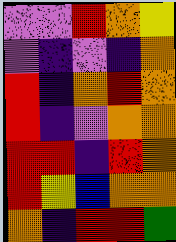[["violet", "violet", "red", "orange", "yellow"], ["violet", "indigo", "violet", "indigo", "orange"], ["red", "indigo", "orange", "red", "orange"], ["red", "indigo", "violet", "orange", "orange"], ["red", "red", "indigo", "red", "orange"], ["red", "yellow", "blue", "orange", "orange"], ["orange", "indigo", "red", "red", "green"]]